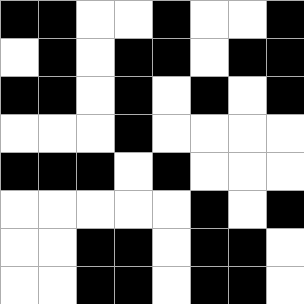[["black", "black", "white", "white", "black", "white", "white", "black"], ["white", "black", "white", "black", "black", "white", "black", "black"], ["black", "black", "white", "black", "white", "black", "white", "black"], ["white", "white", "white", "black", "white", "white", "white", "white"], ["black", "black", "black", "white", "black", "white", "white", "white"], ["white", "white", "white", "white", "white", "black", "white", "black"], ["white", "white", "black", "black", "white", "black", "black", "white"], ["white", "white", "black", "black", "white", "black", "black", "white"]]